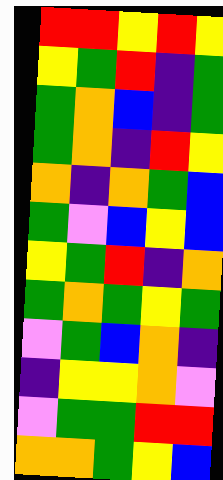[["red", "red", "yellow", "red", "yellow"], ["yellow", "green", "red", "indigo", "green"], ["green", "orange", "blue", "indigo", "green"], ["green", "orange", "indigo", "red", "yellow"], ["orange", "indigo", "orange", "green", "blue"], ["green", "violet", "blue", "yellow", "blue"], ["yellow", "green", "red", "indigo", "orange"], ["green", "orange", "green", "yellow", "green"], ["violet", "green", "blue", "orange", "indigo"], ["indigo", "yellow", "yellow", "orange", "violet"], ["violet", "green", "green", "red", "red"], ["orange", "orange", "green", "yellow", "blue"]]